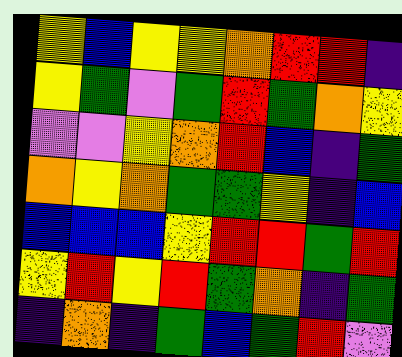[["yellow", "blue", "yellow", "yellow", "orange", "red", "red", "indigo"], ["yellow", "green", "violet", "green", "red", "green", "orange", "yellow"], ["violet", "violet", "yellow", "orange", "red", "blue", "indigo", "green"], ["orange", "yellow", "orange", "green", "green", "yellow", "indigo", "blue"], ["blue", "blue", "blue", "yellow", "red", "red", "green", "red"], ["yellow", "red", "yellow", "red", "green", "orange", "indigo", "green"], ["indigo", "orange", "indigo", "green", "blue", "green", "red", "violet"]]